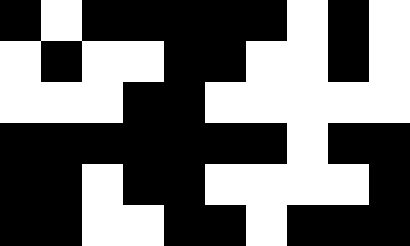[["black", "white", "black", "black", "black", "black", "black", "white", "black", "white"], ["white", "black", "white", "white", "black", "black", "white", "white", "black", "white"], ["white", "white", "white", "black", "black", "white", "white", "white", "white", "white"], ["black", "black", "black", "black", "black", "black", "black", "white", "black", "black"], ["black", "black", "white", "black", "black", "white", "white", "white", "white", "black"], ["black", "black", "white", "white", "black", "black", "white", "black", "black", "black"]]